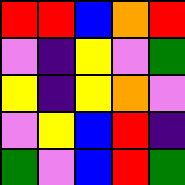[["red", "red", "blue", "orange", "red"], ["violet", "indigo", "yellow", "violet", "green"], ["yellow", "indigo", "yellow", "orange", "violet"], ["violet", "yellow", "blue", "red", "indigo"], ["green", "violet", "blue", "red", "green"]]